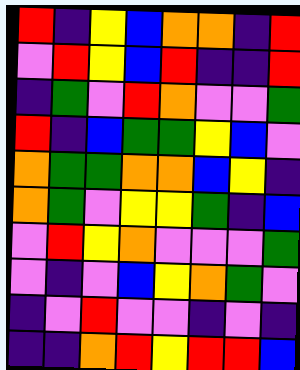[["red", "indigo", "yellow", "blue", "orange", "orange", "indigo", "red"], ["violet", "red", "yellow", "blue", "red", "indigo", "indigo", "red"], ["indigo", "green", "violet", "red", "orange", "violet", "violet", "green"], ["red", "indigo", "blue", "green", "green", "yellow", "blue", "violet"], ["orange", "green", "green", "orange", "orange", "blue", "yellow", "indigo"], ["orange", "green", "violet", "yellow", "yellow", "green", "indigo", "blue"], ["violet", "red", "yellow", "orange", "violet", "violet", "violet", "green"], ["violet", "indigo", "violet", "blue", "yellow", "orange", "green", "violet"], ["indigo", "violet", "red", "violet", "violet", "indigo", "violet", "indigo"], ["indigo", "indigo", "orange", "red", "yellow", "red", "red", "blue"]]